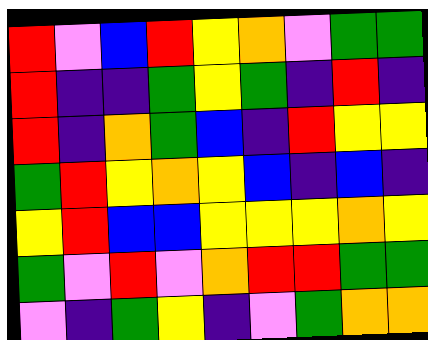[["red", "violet", "blue", "red", "yellow", "orange", "violet", "green", "green"], ["red", "indigo", "indigo", "green", "yellow", "green", "indigo", "red", "indigo"], ["red", "indigo", "orange", "green", "blue", "indigo", "red", "yellow", "yellow"], ["green", "red", "yellow", "orange", "yellow", "blue", "indigo", "blue", "indigo"], ["yellow", "red", "blue", "blue", "yellow", "yellow", "yellow", "orange", "yellow"], ["green", "violet", "red", "violet", "orange", "red", "red", "green", "green"], ["violet", "indigo", "green", "yellow", "indigo", "violet", "green", "orange", "orange"]]